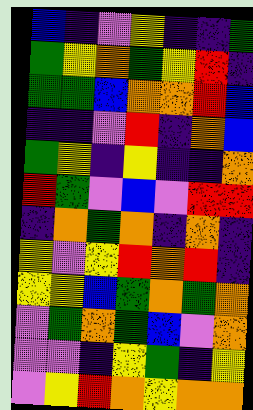[["blue", "indigo", "violet", "yellow", "indigo", "indigo", "green"], ["green", "yellow", "orange", "green", "yellow", "red", "indigo"], ["green", "green", "blue", "orange", "orange", "red", "blue"], ["indigo", "indigo", "violet", "red", "indigo", "orange", "blue"], ["green", "yellow", "indigo", "yellow", "indigo", "indigo", "orange"], ["red", "green", "violet", "blue", "violet", "red", "red"], ["indigo", "orange", "green", "orange", "indigo", "orange", "indigo"], ["yellow", "violet", "yellow", "red", "orange", "red", "indigo"], ["yellow", "yellow", "blue", "green", "orange", "green", "orange"], ["violet", "green", "orange", "green", "blue", "violet", "orange"], ["violet", "violet", "indigo", "yellow", "green", "indigo", "yellow"], ["violet", "yellow", "red", "orange", "yellow", "orange", "orange"]]